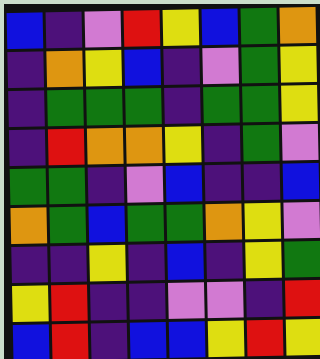[["blue", "indigo", "violet", "red", "yellow", "blue", "green", "orange"], ["indigo", "orange", "yellow", "blue", "indigo", "violet", "green", "yellow"], ["indigo", "green", "green", "green", "indigo", "green", "green", "yellow"], ["indigo", "red", "orange", "orange", "yellow", "indigo", "green", "violet"], ["green", "green", "indigo", "violet", "blue", "indigo", "indigo", "blue"], ["orange", "green", "blue", "green", "green", "orange", "yellow", "violet"], ["indigo", "indigo", "yellow", "indigo", "blue", "indigo", "yellow", "green"], ["yellow", "red", "indigo", "indigo", "violet", "violet", "indigo", "red"], ["blue", "red", "indigo", "blue", "blue", "yellow", "red", "yellow"]]